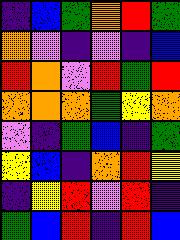[["indigo", "blue", "green", "orange", "red", "green"], ["orange", "violet", "indigo", "violet", "indigo", "blue"], ["red", "orange", "violet", "red", "green", "red"], ["orange", "orange", "orange", "green", "yellow", "orange"], ["violet", "indigo", "green", "blue", "indigo", "green"], ["yellow", "blue", "indigo", "orange", "red", "yellow"], ["indigo", "yellow", "red", "violet", "red", "indigo"], ["green", "blue", "red", "indigo", "red", "blue"]]